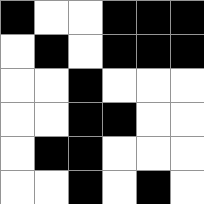[["black", "white", "white", "black", "black", "black"], ["white", "black", "white", "black", "black", "black"], ["white", "white", "black", "white", "white", "white"], ["white", "white", "black", "black", "white", "white"], ["white", "black", "black", "white", "white", "white"], ["white", "white", "black", "white", "black", "white"]]